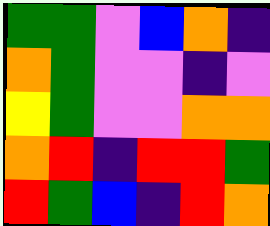[["green", "green", "violet", "blue", "orange", "indigo"], ["orange", "green", "violet", "violet", "indigo", "violet"], ["yellow", "green", "violet", "violet", "orange", "orange"], ["orange", "red", "indigo", "red", "red", "green"], ["red", "green", "blue", "indigo", "red", "orange"]]